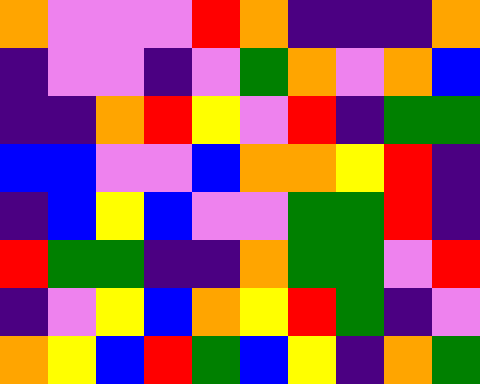[["orange", "violet", "violet", "violet", "red", "orange", "indigo", "indigo", "indigo", "orange"], ["indigo", "violet", "violet", "indigo", "violet", "green", "orange", "violet", "orange", "blue"], ["indigo", "indigo", "orange", "red", "yellow", "violet", "red", "indigo", "green", "green"], ["blue", "blue", "violet", "violet", "blue", "orange", "orange", "yellow", "red", "indigo"], ["indigo", "blue", "yellow", "blue", "violet", "violet", "green", "green", "red", "indigo"], ["red", "green", "green", "indigo", "indigo", "orange", "green", "green", "violet", "red"], ["indigo", "violet", "yellow", "blue", "orange", "yellow", "red", "green", "indigo", "violet"], ["orange", "yellow", "blue", "red", "green", "blue", "yellow", "indigo", "orange", "green"]]